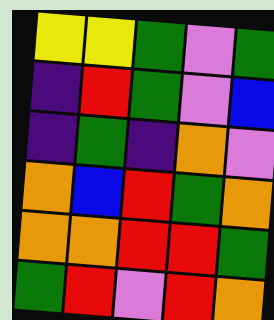[["yellow", "yellow", "green", "violet", "green"], ["indigo", "red", "green", "violet", "blue"], ["indigo", "green", "indigo", "orange", "violet"], ["orange", "blue", "red", "green", "orange"], ["orange", "orange", "red", "red", "green"], ["green", "red", "violet", "red", "orange"]]